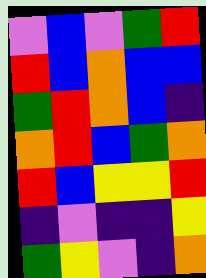[["violet", "blue", "violet", "green", "red"], ["red", "blue", "orange", "blue", "blue"], ["green", "red", "orange", "blue", "indigo"], ["orange", "red", "blue", "green", "orange"], ["red", "blue", "yellow", "yellow", "red"], ["indigo", "violet", "indigo", "indigo", "yellow"], ["green", "yellow", "violet", "indigo", "orange"]]